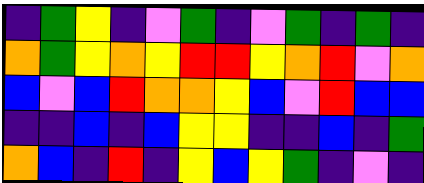[["indigo", "green", "yellow", "indigo", "violet", "green", "indigo", "violet", "green", "indigo", "green", "indigo"], ["orange", "green", "yellow", "orange", "yellow", "red", "red", "yellow", "orange", "red", "violet", "orange"], ["blue", "violet", "blue", "red", "orange", "orange", "yellow", "blue", "violet", "red", "blue", "blue"], ["indigo", "indigo", "blue", "indigo", "blue", "yellow", "yellow", "indigo", "indigo", "blue", "indigo", "green"], ["orange", "blue", "indigo", "red", "indigo", "yellow", "blue", "yellow", "green", "indigo", "violet", "indigo"]]